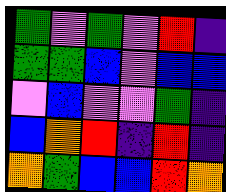[["green", "violet", "green", "violet", "red", "indigo"], ["green", "green", "blue", "violet", "blue", "blue"], ["violet", "blue", "violet", "violet", "green", "indigo"], ["blue", "orange", "red", "indigo", "red", "indigo"], ["orange", "green", "blue", "blue", "red", "orange"]]